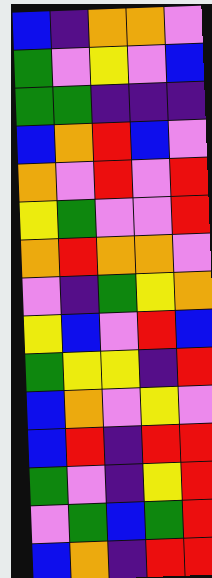[["blue", "indigo", "orange", "orange", "violet"], ["green", "violet", "yellow", "violet", "blue"], ["green", "green", "indigo", "indigo", "indigo"], ["blue", "orange", "red", "blue", "violet"], ["orange", "violet", "red", "violet", "red"], ["yellow", "green", "violet", "violet", "red"], ["orange", "red", "orange", "orange", "violet"], ["violet", "indigo", "green", "yellow", "orange"], ["yellow", "blue", "violet", "red", "blue"], ["green", "yellow", "yellow", "indigo", "red"], ["blue", "orange", "violet", "yellow", "violet"], ["blue", "red", "indigo", "red", "red"], ["green", "violet", "indigo", "yellow", "red"], ["violet", "green", "blue", "green", "red"], ["blue", "orange", "indigo", "red", "red"]]